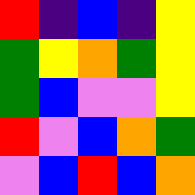[["red", "indigo", "blue", "indigo", "yellow"], ["green", "yellow", "orange", "green", "yellow"], ["green", "blue", "violet", "violet", "yellow"], ["red", "violet", "blue", "orange", "green"], ["violet", "blue", "red", "blue", "orange"]]